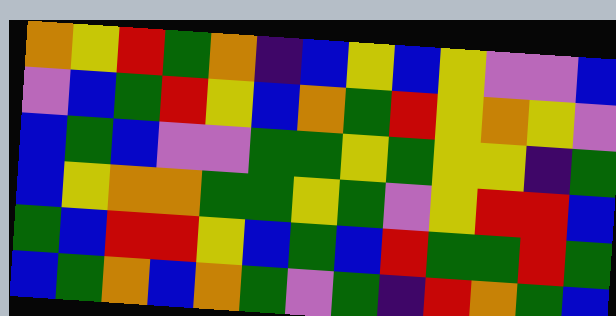[["orange", "yellow", "red", "green", "orange", "indigo", "blue", "yellow", "blue", "yellow", "violet", "violet", "blue"], ["violet", "blue", "green", "red", "yellow", "blue", "orange", "green", "red", "yellow", "orange", "yellow", "violet"], ["blue", "green", "blue", "violet", "violet", "green", "green", "yellow", "green", "yellow", "yellow", "indigo", "green"], ["blue", "yellow", "orange", "orange", "green", "green", "yellow", "green", "violet", "yellow", "red", "red", "blue"], ["green", "blue", "red", "red", "yellow", "blue", "green", "blue", "red", "green", "green", "red", "green"], ["blue", "green", "orange", "blue", "orange", "green", "violet", "green", "indigo", "red", "orange", "green", "blue"]]